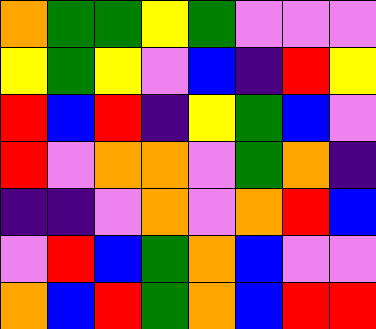[["orange", "green", "green", "yellow", "green", "violet", "violet", "violet"], ["yellow", "green", "yellow", "violet", "blue", "indigo", "red", "yellow"], ["red", "blue", "red", "indigo", "yellow", "green", "blue", "violet"], ["red", "violet", "orange", "orange", "violet", "green", "orange", "indigo"], ["indigo", "indigo", "violet", "orange", "violet", "orange", "red", "blue"], ["violet", "red", "blue", "green", "orange", "blue", "violet", "violet"], ["orange", "blue", "red", "green", "orange", "blue", "red", "red"]]